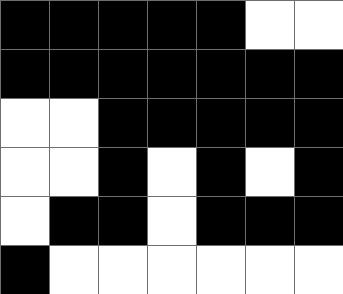[["black", "black", "black", "black", "black", "white", "white"], ["black", "black", "black", "black", "black", "black", "black"], ["white", "white", "black", "black", "black", "black", "black"], ["white", "white", "black", "white", "black", "white", "black"], ["white", "black", "black", "white", "black", "black", "black"], ["black", "white", "white", "white", "white", "white", "white"]]